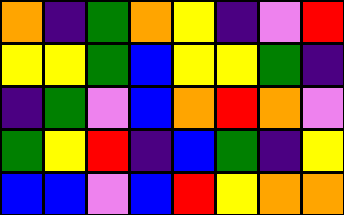[["orange", "indigo", "green", "orange", "yellow", "indigo", "violet", "red"], ["yellow", "yellow", "green", "blue", "yellow", "yellow", "green", "indigo"], ["indigo", "green", "violet", "blue", "orange", "red", "orange", "violet"], ["green", "yellow", "red", "indigo", "blue", "green", "indigo", "yellow"], ["blue", "blue", "violet", "blue", "red", "yellow", "orange", "orange"]]